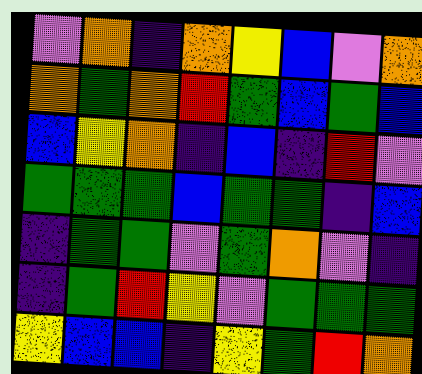[["violet", "orange", "indigo", "orange", "yellow", "blue", "violet", "orange"], ["orange", "green", "orange", "red", "green", "blue", "green", "blue"], ["blue", "yellow", "orange", "indigo", "blue", "indigo", "red", "violet"], ["green", "green", "green", "blue", "green", "green", "indigo", "blue"], ["indigo", "green", "green", "violet", "green", "orange", "violet", "indigo"], ["indigo", "green", "red", "yellow", "violet", "green", "green", "green"], ["yellow", "blue", "blue", "indigo", "yellow", "green", "red", "orange"]]